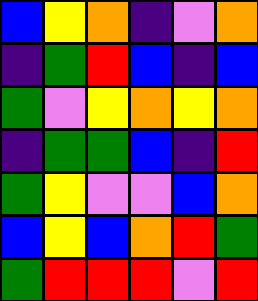[["blue", "yellow", "orange", "indigo", "violet", "orange"], ["indigo", "green", "red", "blue", "indigo", "blue"], ["green", "violet", "yellow", "orange", "yellow", "orange"], ["indigo", "green", "green", "blue", "indigo", "red"], ["green", "yellow", "violet", "violet", "blue", "orange"], ["blue", "yellow", "blue", "orange", "red", "green"], ["green", "red", "red", "red", "violet", "red"]]